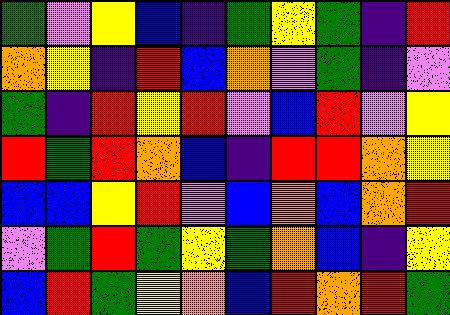[["green", "violet", "yellow", "blue", "indigo", "green", "yellow", "green", "indigo", "red"], ["orange", "yellow", "indigo", "red", "blue", "orange", "violet", "green", "indigo", "violet"], ["green", "indigo", "red", "yellow", "red", "violet", "blue", "red", "violet", "yellow"], ["red", "green", "red", "orange", "blue", "indigo", "red", "red", "orange", "yellow"], ["blue", "blue", "yellow", "red", "violet", "blue", "orange", "blue", "orange", "red"], ["violet", "green", "red", "green", "yellow", "green", "orange", "blue", "indigo", "yellow"], ["blue", "red", "green", "yellow", "orange", "blue", "red", "orange", "red", "green"]]